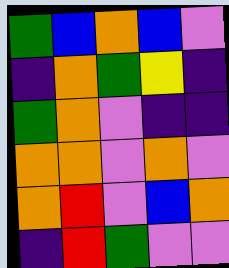[["green", "blue", "orange", "blue", "violet"], ["indigo", "orange", "green", "yellow", "indigo"], ["green", "orange", "violet", "indigo", "indigo"], ["orange", "orange", "violet", "orange", "violet"], ["orange", "red", "violet", "blue", "orange"], ["indigo", "red", "green", "violet", "violet"]]